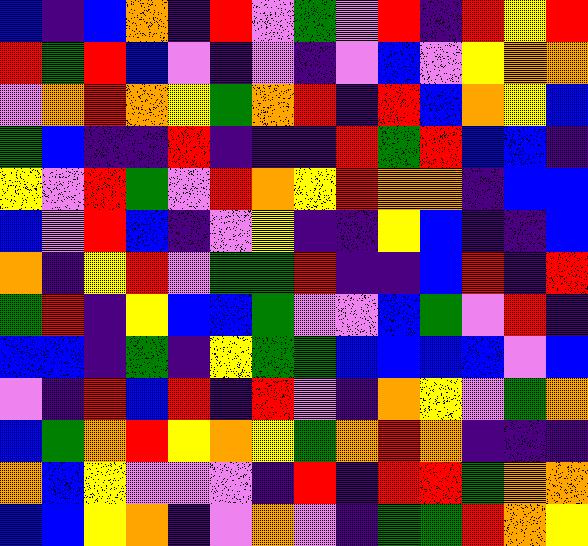[["blue", "indigo", "blue", "orange", "indigo", "red", "violet", "green", "violet", "red", "indigo", "red", "yellow", "red"], ["red", "green", "red", "blue", "violet", "indigo", "violet", "indigo", "violet", "blue", "violet", "yellow", "orange", "orange"], ["violet", "orange", "red", "orange", "yellow", "green", "orange", "red", "indigo", "red", "blue", "orange", "yellow", "blue"], ["green", "blue", "indigo", "indigo", "red", "indigo", "indigo", "indigo", "red", "green", "red", "blue", "blue", "indigo"], ["yellow", "violet", "red", "green", "violet", "red", "orange", "yellow", "red", "orange", "orange", "indigo", "blue", "blue"], ["blue", "violet", "red", "blue", "indigo", "violet", "yellow", "indigo", "indigo", "yellow", "blue", "indigo", "indigo", "blue"], ["orange", "indigo", "yellow", "red", "violet", "green", "green", "red", "indigo", "indigo", "blue", "red", "indigo", "red"], ["green", "red", "indigo", "yellow", "blue", "blue", "green", "violet", "violet", "blue", "green", "violet", "red", "indigo"], ["blue", "blue", "indigo", "green", "indigo", "yellow", "green", "green", "blue", "blue", "blue", "blue", "violet", "blue"], ["violet", "indigo", "red", "blue", "red", "indigo", "red", "violet", "indigo", "orange", "yellow", "violet", "green", "orange"], ["blue", "green", "orange", "red", "yellow", "orange", "yellow", "green", "orange", "red", "orange", "indigo", "indigo", "indigo"], ["orange", "blue", "yellow", "violet", "violet", "violet", "indigo", "red", "indigo", "red", "red", "green", "orange", "orange"], ["blue", "blue", "yellow", "orange", "indigo", "violet", "orange", "violet", "indigo", "green", "green", "red", "orange", "yellow"]]